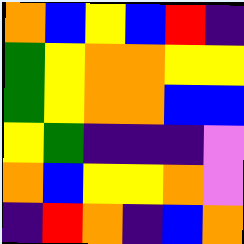[["orange", "blue", "yellow", "blue", "red", "indigo"], ["green", "yellow", "orange", "orange", "yellow", "yellow"], ["green", "yellow", "orange", "orange", "blue", "blue"], ["yellow", "green", "indigo", "indigo", "indigo", "violet"], ["orange", "blue", "yellow", "yellow", "orange", "violet"], ["indigo", "red", "orange", "indigo", "blue", "orange"]]